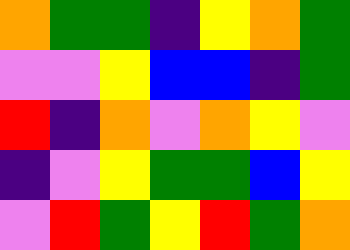[["orange", "green", "green", "indigo", "yellow", "orange", "green"], ["violet", "violet", "yellow", "blue", "blue", "indigo", "green"], ["red", "indigo", "orange", "violet", "orange", "yellow", "violet"], ["indigo", "violet", "yellow", "green", "green", "blue", "yellow"], ["violet", "red", "green", "yellow", "red", "green", "orange"]]